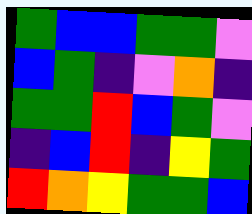[["green", "blue", "blue", "green", "green", "violet"], ["blue", "green", "indigo", "violet", "orange", "indigo"], ["green", "green", "red", "blue", "green", "violet"], ["indigo", "blue", "red", "indigo", "yellow", "green"], ["red", "orange", "yellow", "green", "green", "blue"]]